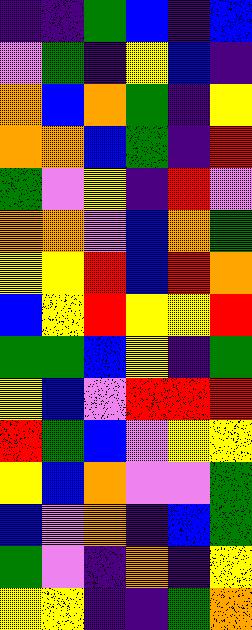[["indigo", "indigo", "green", "blue", "indigo", "blue"], ["violet", "green", "indigo", "yellow", "blue", "indigo"], ["orange", "blue", "orange", "green", "indigo", "yellow"], ["orange", "orange", "blue", "green", "indigo", "red"], ["green", "violet", "yellow", "indigo", "red", "violet"], ["orange", "orange", "violet", "blue", "orange", "green"], ["yellow", "yellow", "red", "blue", "red", "orange"], ["blue", "yellow", "red", "yellow", "yellow", "red"], ["green", "green", "blue", "yellow", "indigo", "green"], ["yellow", "blue", "violet", "red", "red", "red"], ["red", "green", "blue", "violet", "yellow", "yellow"], ["yellow", "blue", "orange", "violet", "violet", "green"], ["blue", "violet", "orange", "indigo", "blue", "green"], ["green", "violet", "indigo", "orange", "indigo", "yellow"], ["yellow", "yellow", "indigo", "indigo", "green", "orange"]]